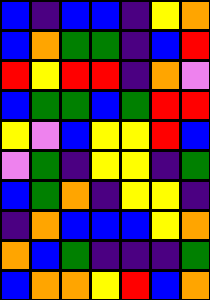[["blue", "indigo", "blue", "blue", "indigo", "yellow", "orange"], ["blue", "orange", "green", "green", "indigo", "blue", "red"], ["red", "yellow", "red", "red", "indigo", "orange", "violet"], ["blue", "green", "green", "blue", "green", "red", "red"], ["yellow", "violet", "blue", "yellow", "yellow", "red", "blue"], ["violet", "green", "indigo", "yellow", "yellow", "indigo", "green"], ["blue", "green", "orange", "indigo", "yellow", "yellow", "indigo"], ["indigo", "orange", "blue", "blue", "blue", "yellow", "orange"], ["orange", "blue", "green", "indigo", "indigo", "indigo", "green"], ["blue", "orange", "orange", "yellow", "red", "blue", "orange"]]